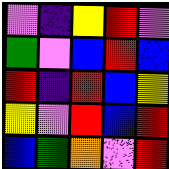[["violet", "indigo", "yellow", "red", "violet"], ["green", "violet", "blue", "red", "blue"], ["red", "indigo", "red", "blue", "yellow"], ["yellow", "violet", "red", "blue", "red"], ["blue", "green", "orange", "violet", "red"]]